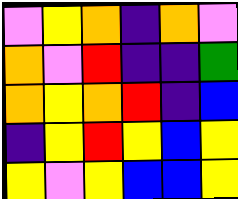[["violet", "yellow", "orange", "indigo", "orange", "violet"], ["orange", "violet", "red", "indigo", "indigo", "green"], ["orange", "yellow", "orange", "red", "indigo", "blue"], ["indigo", "yellow", "red", "yellow", "blue", "yellow"], ["yellow", "violet", "yellow", "blue", "blue", "yellow"]]